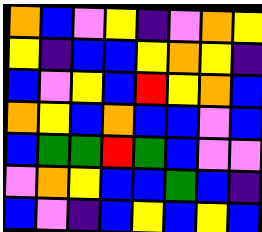[["orange", "blue", "violet", "yellow", "indigo", "violet", "orange", "yellow"], ["yellow", "indigo", "blue", "blue", "yellow", "orange", "yellow", "indigo"], ["blue", "violet", "yellow", "blue", "red", "yellow", "orange", "blue"], ["orange", "yellow", "blue", "orange", "blue", "blue", "violet", "blue"], ["blue", "green", "green", "red", "green", "blue", "violet", "violet"], ["violet", "orange", "yellow", "blue", "blue", "green", "blue", "indigo"], ["blue", "violet", "indigo", "blue", "yellow", "blue", "yellow", "blue"]]